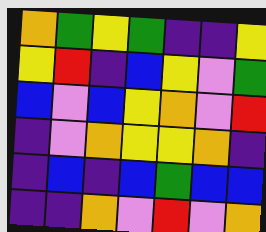[["orange", "green", "yellow", "green", "indigo", "indigo", "yellow"], ["yellow", "red", "indigo", "blue", "yellow", "violet", "green"], ["blue", "violet", "blue", "yellow", "orange", "violet", "red"], ["indigo", "violet", "orange", "yellow", "yellow", "orange", "indigo"], ["indigo", "blue", "indigo", "blue", "green", "blue", "blue"], ["indigo", "indigo", "orange", "violet", "red", "violet", "orange"]]